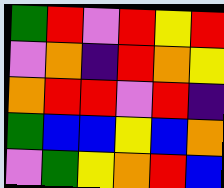[["green", "red", "violet", "red", "yellow", "red"], ["violet", "orange", "indigo", "red", "orange", "yellow"], ["orange", "red", "red", "violet", "red", "indigo"], ["green", "blue", "blue", "yellow", "blue", "orange"], ["violet", "green", "yellow", "orange", "red", "blue"]]